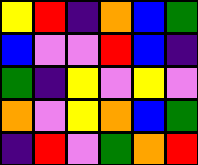[["yellow", "red", "indigo", "orange", "blue", "green"], ["blue", "violet", "violet", "red", "blue", "indigo"], ["green", "indigo", "yellow", "violet", "yellow", "violet"], ["orange", "violet", "yellow", "orange", "blue", "green"], ["indigo", "red", "violet", "green", "orange", "red"]]